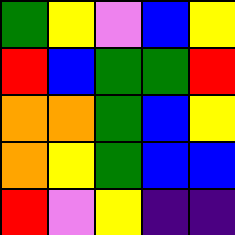[["green", "yellow", "violet", "blue", "yellow"], ["red", "blue", "green", "green", "red"], ["orange", "orange", "green", "blue", "yellow"], ["orange", "yellow", "green", "blue", "blue"], ["red", "violet", "yellow", "indigo", "indigo"]]